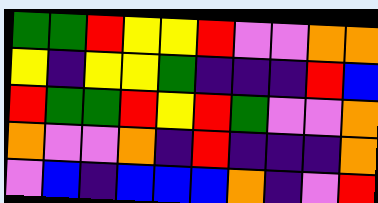[["green", "green", "red", "yellow", "yellow", "red", "violet", "violet", "orange", "orange"], ["yellow", "indigo", "yellow", "yellow", "green", "indigo", "indigo", "indigo", "red", "blue"], ["red", "green", "green", "red", "yellow", "red", "green", "violet", "violet", "orange"], ["orange", "violet", "violet", "orange", "indigo", "red", "indigo", "indigo", "indigo", "orange"], ["violet", "blue", "indigo", "blue", "blue", "blue", "orange", "indigo", "violet", "red"]]